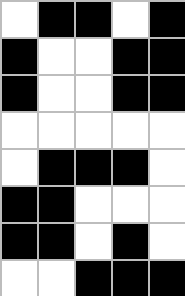[["white", "black", "black", "white", "black"], ["black", "white", "white", "black", "black"], ["black", "white", "white", "black", "black"], ["white", "white", "white", "white", "white"], ["white", "black", "black", "black", "white"], ["black", "black", "white", "white", "white"], ["black", "black", "white", "black", "white"], ["white", "white", "black", "black", "black"]]